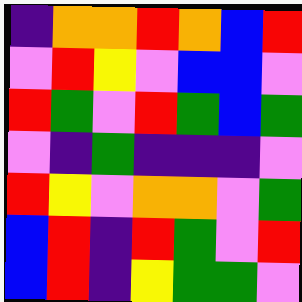[["indigo", "orange", "orange", "red", "orange", "blue", "red"], ["violet", "red", "yellow", "violet", "blue", "blue", "violet"], ["red", "green", "violet", "red", "green", "blue", "green"], ["violet", "indigo", "green", "indigo", "indigo", "indigo", "violet"], ["red", "yellow", "violet", "orange", "orange", "violet", "green"], ["blue", "red", "indigo", "red", "green", "violet", "red"], ["blue", "red", "indigo", "yellow", "green", "green", "violet"]]